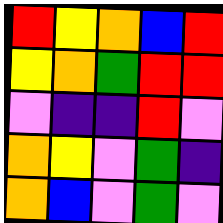[["red", "yellow", "orange", "blue", "red"], ["yellow", "orange", "green", "red", "red"], ["violet", "indigo", "indigo", "red", "violet"], ["orange", "yellow", "violet", "green", "indigo"], ["orange", "blue", "violet", "green", "violet"]]